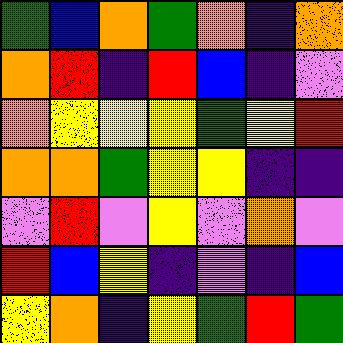[["green", "blue", "orange", "green", "orange", "indigo", "orange"], ["orange", "red", "indigo", "red", "blue", "indigo", "violet"], ["orange", "yellow", "yellow", "yellow", "green", "yellow", "red"], ["orange", "orange", "green", "yellow", "yellow", "indigo", "indigo"], ["violet", "red", "violet", "yellow", "violet", "orange", "violet"], ["red", "blue", "yellow", "indigo", "violet", "indigo", "blue"], ["yellow", "orange", "indigo", "yellow", "green", "red", "green"]]